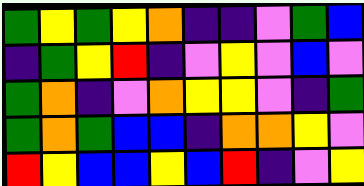[["green", "yellow", "green", "yellow", "orange", "indigo", "indigo", "violet", "green", "blue"], ["indigo", "green", "yellow", "red", "indigo", "violet", "yellow", "violet", "blue", "violet"], ["green", "orange", "indigo", "violet", "orange", "yellow", "yellow", "violet", "indigo", "green"], ["green", "orange", "green", "blue", "blue", "indigo", "orange", "orange", "yellow", "violet"], ["red", "yellow", "blue", "blue", "yellow", "blue", "red", "indigo", "violet", "yellow"]]